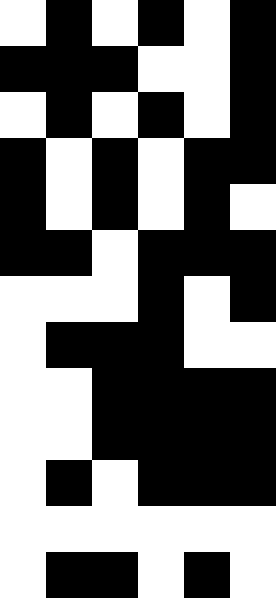[["white", "black", "white", "black", "white", "black"], ["black", "black", "black", "white", "white", "black"], ["white", "black", "white", "black", "white", "black"], ["black", "white", "black", "white", "black", "black"], ["black", "white", "black", "white", "black", "white"], ["black", "black", "white", "black", "black", "black"], ["white", "white", "white", "black", "white", "black"], ["white", "black", "black", "black", "white", "white"], ["white", "white", "black", "black", "black", "black"], ["white", "white", "black", "black", "black", "black"], ["white", "black", "white", "black", "black", "black"], ["white", "white", "white", "white", "white", "white"], ["white", "black", "black", "white", "black", "white"]]